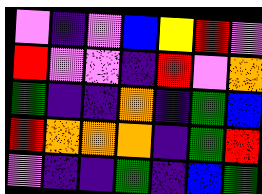[["violet", "indigo", "violet", "blue", "yellow", "red", "violet"], ["red", "violet", "violet", "indigo", "red", "violet", "orange"], ["green", "indigo", "indigo", "orange", "indigo", "green", "blue"], ["red", "orange", "orange", "orange", "indigo", "green", "red"], ["violet", "indigo", "indigo", "green", "indigo", "blue", "green"]]